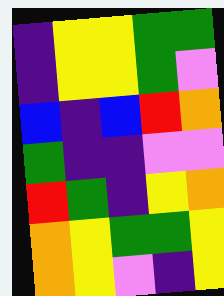[["indigo", "yellow", "yellow", "green", "green"], ["indigo", "yellow", "yellow", "green", "violet"], ["blue", "indigo", "blue", "red", "orange"], ["green", "indigo", "indigo", "violet", "violet"], ["red", "green", "indigo", "yellow", "orange"], ["orange", "yellow", "green", "green", "yellow"], ["orange", "yellow", "violet", "indigo", "yellow"]]